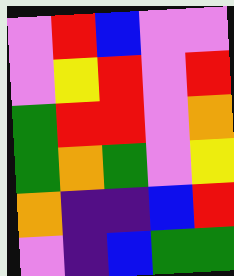[["violet", "red", "blue", "violet", "violet"], ["violet", "yellow", "red", "violet", "red"], ["green", "red", "red", "violet", "orange"], ["green", "orange", "green", "violet", "yellow"], ["orange", "indigo", "indigo", "blue", "red"], ["violet", "indigo", "blue", "green", "green"]]